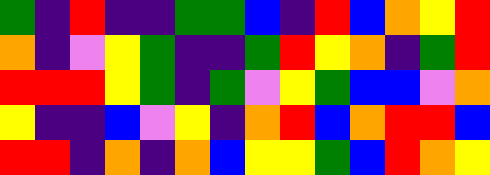[["green", "indigo", "red", "indigo", "indigo", "green", "green", "blue", "indigo", "red", "blue", "orange", "yellow", "red"], ["orange", "indigo", "violet", "yellow", "green", "indigo", "indigo", "green", "red", "yellow", "orange", "indigo", "green", "red"], ["red", "red", "red", "yellow", "green", "indigo", "green", "violet", "yellow", "green", "blue", "blue", "violet", "orange"], ["yellow", "indigo", "indigo", "blue", "violet", "yellow", "indigo", "orange", "red", "blue", "orange", "red", "red", "blue"], ["red", "red", "indigo", "orange", "indigo", "orange", "blue", "yellow", "yellow", "green", "blue", "red", "orange", "yellow"]]